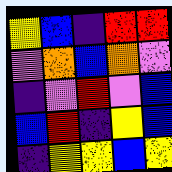[["yellow", "blue", "indigo", "red", "red"], ["violet", "orange", "blue", "orange", "violet"], ["indigo", "violet", "red", "violet", "blue"], ["blue", "red", "indigo", "yellow", "blue"], ["indigo", "yellow", "yellow", "blue", "yellow"]]